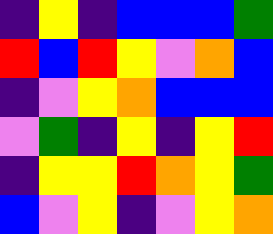[["indigo", "yellow", "indigo", "blue", "blue", "blue", "green"], ["red", "blue", "red", "yellow", "violet", "orange", "blue"], ["indigo", "violet", "yellow", "orange", "blue", "blue", "blue"], ["violet", "green", "indigo", "yellow", "indigo", "yellow", "red"], ["indigo", "yellow", "yellow", "red", "orange", "yellow", "green"], ["blue", "violet", "yellow", "indigo", "violet", "yellow", "orange"]]